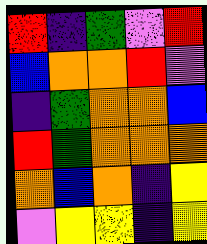[["red", "indigo", "green", "violet", "red"], ["blue", "orange", "orange", "red", "violet"], ["indigo", "green", "orange", "orange", "blue"], ["red", "green", "orange", "orange", "orange"], ["orange", "blue", "orange", "indigo", "yellow"], ["violet", "yellow", "yellow", "indigo", "yellow"]]